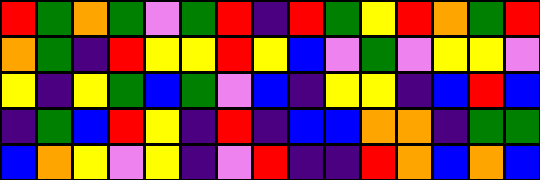[["red", "green", "orange", "green", "violet", "green", "red", "indigo", "red", "green", "yellow", "red", "orange", "green", "red"], ["orange", "green", "indigo", "red", "yellow", "yellow", "red", "yellow", "blue", "violet", "green", "violet", "yellow", "yellow", "violet"], ["yellow", "indigo", "yellow", "green", "blue", "green", "violet", "blue", "indigo", "yellow", "yellow", "indigo", "blue", "red", "blue"], ["indigo", "green", "blue", "red", "yellow", "indigo", "red", "indigo", "blue", "blue", "orange", "orange", "indigo", "green", "green"], ["blue", "orange", "yellow", "violet", "yellow", "indigo", "violet", "red", "indigo", "indigo", "red", "orange", "blue", "orange", "blue"]]